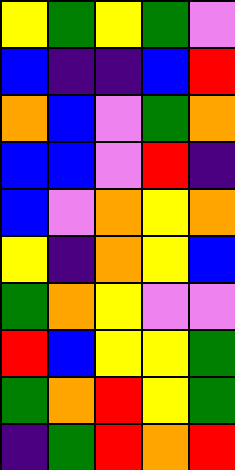[["yellow", "green", "yellow", "green", "violet"], ["blue", "indigo", "indigo", "blue", "red"], ["orange", "blue", "violet", "green", "orange"], ["blue", "blue", "violet", "red", "indigo"], ["blue", "violet", "orange", "yellow", "orange"], ["yellow", "indigo", "orange", "yellow", "blue"], ["green", "orange", "yellow", "violet", "violet"], ["red", "blue", "yellow", "yellow", "green"], ["green", "orange", "red", "yellow", "green"], ["indigo", "green", "red", "orange", "red"]]